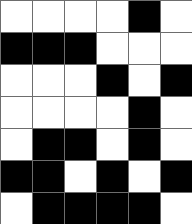[["white", "white", "white", "white", "black", "white"], ["black", "black", "black", "white", "white", "white"], ["white", "white", "white", "black", "white", "black"], ["white", "white", "white", "white", "black", "white"], ["white", "black", "black", "white", "black", "white"], ["black", "black", "white", "black", "white", "black"], ["white", "black", "black", "black", "black", "white"]]